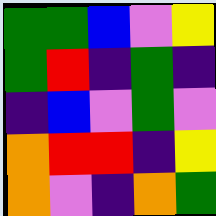[["green", "green", "blue", "violet", "yellow"], ["green", "red", "indigo", "green", "indigo"], ["indigo", "blue", "violet", "green", "violet"], ["orange", "red", "red", "indigo", "yellow"], ["orange", "violet", "indigo", "orange", "green"]]